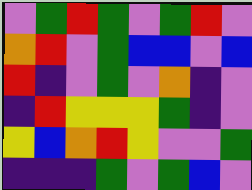[["violet", "green", "red", "green", "violet", "green", "red", "violet"], ["orange", "red", "violet", "green", "blue", "blue", "violet", "blue"], ["red", "indigo", "violet", "green", "violet", "orange", "indigo", "violet"], ["indigo", "red", "yellow", "yellow", "yellow", "green", "indigo", "violet"], ["yellow", "blue", "orange", "red", "yellow", "violet", "violet", "green"], ["indigo", "indigo", "indigo", "green", "violet", "green", "blue", "violet"]]